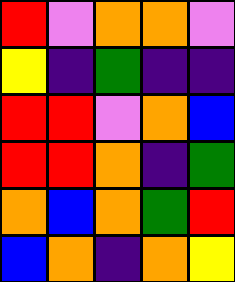[["red", "violet", "orange", "orange", "violet"], ["yellow", "indigo", "green", "indigo", "indigo"], ["red", "red", "violet", "orange", "blue"], ["red", "red", "orange", "indigo", "green"], ["orange", "blue", "orange", "green", "red"], ["blue", "orange", "indigo", "orange", "yellow"]]